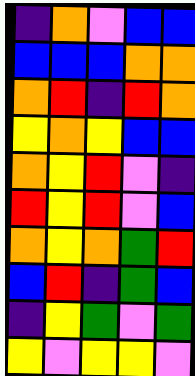[["indigo", "orange", "violet", "blue", "blue"], ["blue", "blue", "blue", "orange", "orange"], ["orange", "red", "indigo", "red", "orange"], ["yellow", "orange", "yellow", "blue", "blue"], ["orange", "yellow", "red", "violet", "indigo"], ["red", "yellow", "red", "violet", "blue"], ["orange", "yellow", "orange", "green", "red"], ["blue", "red", "indigo", "green", "blue"], ["indigo", "yellow", "green", "violet", "green"], ["yellow", "violet", "yellow", "yellow", "violet"]]